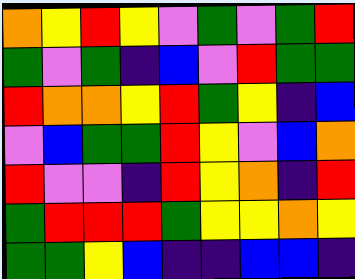[["orange", "yellow", "red", "yellow", "violet", "green", "violet", "green", "red"], ["green", "violet", "green", "indigo", "blue", "violet", "red", "green", "green"], ["red", "orange", "orange", "yellow", "red", "green", "yellow", "indigo", "blue"], ["violet", "blue", "green", "green", "red", "yellow", "violet", "blue", "orange"], ["red", "violet", "violet", "indigo", "red", "yellow", "orange", "indigo", "red"], ["green", "red", "red", "red", "green", "yellow", "yellow", "orange", "yellow"], ["green", "green", "yellow", "blue", "indigo", "indigo", "blue", "blue", "indigo"]]